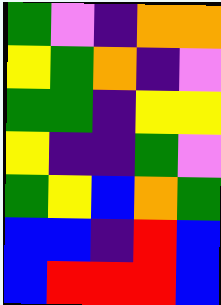[["green", "violet", "indigo", "orange", "orange"], ["yellow", "green", "orange", "indigo", "violet"], ["green", "green", "indigo", "yellow", "yellow"], ["yellow", "indigo", "indigo", "green", "violet"], ["green", "yellow", "blue", "orange", "green"], ["blue", "blue", "indigo", "red", "blue"], ["blue", "red", "red", "red", "blue"]]